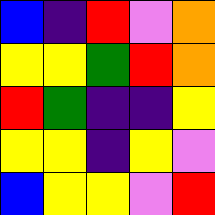[["blue", "indigo", "red", "violet", "orange"], ["yellow", "yellow", "green", "red", "orange"], ["red", "green", "indigo", "indigo", "yellow"], ["yellow", "yellow", "indigo", "yellow", "violet"], ["blue", "yellow", "yellow", "violet", "red"]]